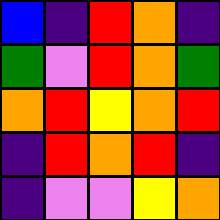[["blue", "indigo", "red", "orange", "indigo"], ["green", "violet", "red", "orange", "green"], ["orange", "red", "yellow", "orange", "red"], ["indigo", "red", "orange", "red", "indigo"], ["indigo", "violet", "violet", "yellow", "orange"]]